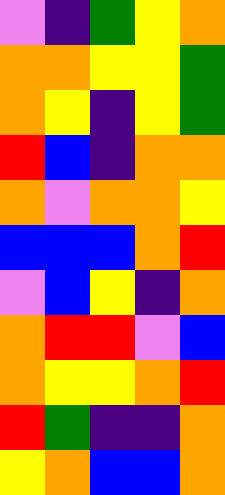[["violet", "indigo", "green", "yellow", "orange"], ["orange", "orange", "yellow", "yellow", "green"], ["orange", "yellow", "indigo", "yellow", "green"], ["red", "blue", "indigo", "orange", "orange"], ["orange", "violet", "orange", "orange", "yellow"], ["blue", "blue", "blue", "orange", "red"], ["violet", "blue", "yellow", "indigo", "orange"], ["orange", "red", "red", "violet", "blue"], ["orange", "yellow", "yellow", "orange", "red"], ["red", "green", "indigo", "indigo", "orange"], ["yellow", "orange", "blue", "blue", "orange"]]